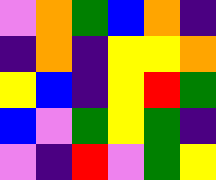[["violet", "orange", "green", "blue", "orange", "indigo"], ["indigo", "orange", "indigo", "yellow", "yellow", "orange"], ["yellow", "blue", "indigo", "yellow", "red", "green"], ["blue", "violet", "green", "yellow", "green", "indigo"], ["violet", "indigo", "red", "violet", "green", "yellow"]]